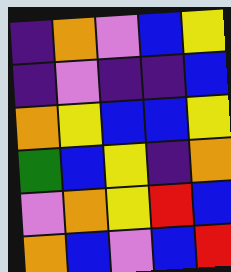[["indigo", "orange", "violet", "blue", "yellow"], ["indigo", "violet", "indigo", "indigo", "blue"], ["orange", "yellow", "blue", "blue", "yellow"], ["green", "blue", "yellow", "indigo", "orange"], ["violet", "orange", "yellow", "red", "blue"], ["orange", "blue", "violet", "blue", "red"]]